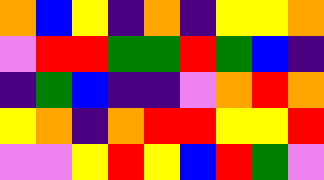[["orange", "blue", "yellow", "indigo", "orange", "indigo", "yellow", "yellow", "orange"], ["violet", "red", "red", "green", "green", "red", "green", "blue", "indigo"], ["indigo", "green", "blue", "indigo", "indigo", "violet", "orange", "red", "orange"], ["yellow", "orange", "indigo", "orange", "red", "red", "yellow", "yellow", "red"], ["violet", "violet", "yellow", "red", "yellow", "blue", "red", "green", "violet"]]